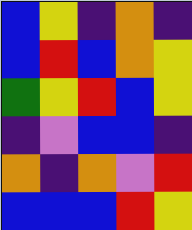[["blue", "yellow", "indigo", "orange", "indigo"], ["blue", "red", "blue", "orange", "yellow"], ["green", "yellow", "red", "blue", "yellow"], ["indigo", "violet", "blue", "blue", "indigo"], ["orange", "indigo", "orange", "violet", "red"], ["blue", "blue", "blue", "red", "yellow"]]